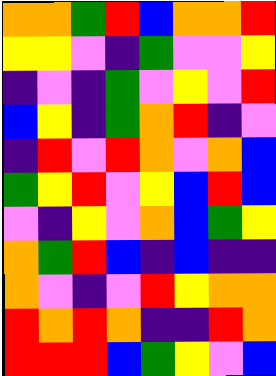[["orange", "orange", "green", "red", "blue", "orange", "orange", "red"], ["yellow", "yellow", "violet", "indigo", "green", "violet", "violet", "yellow"], ["indigo", "violet", "indigo", "green", "violet", "yellow", "violet", "red"], ["blue", "yellow", "indigo", "green", "orange", "red", "indigo", "violet"], ["indigo", "red", "violet", "red", "orange", "violet", "orange", "blue"], ["green", "yellow", "red", "violet", "yellow", "blue", "red", "blue"], ["violet", "indigo", "yellow", "violet", "orange", "blue", "green", "yellow"], ["orange", "green", "red", "blue", "indigo", "blue", "indigo", "indigo"], ["orange", "violet", "indigo", "violet", "red", "yellow", "orange", "orange"], ["red", "orange", "red", "orange", "indigo", "indigo", "red", "orange"], ["red", "red", "red", "blue", "green", "yellow", "violet", "blue"]]